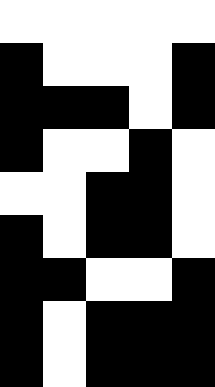[["white", "white", "white", "white", "white"], ["black", "white", "white", "white", "black"], ["black", "black", "black", "white", "black"], ["black", "white", "white", "black", "white"], ["white", "white", "black", "black", "white"], ["black", "white", "black", "black", "white"], ["black", "black", "white", "white", "black"], ["black", "white", "black", "black", "black"], ["black", "white", "black", "black", "black"]]